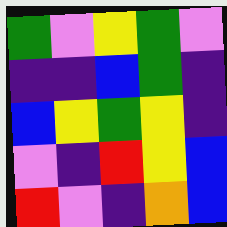[["green", "violet", "yellow", "green", "violet"], ["indigo", "indigo", "blue", "green", "indigo"], ["blue", "yellow", "green", "yellow", "indigo"], ["violet", "indigo", "red", "yellow", "blue"], ["red", "violet", "indigo", "orange", "blue"]]